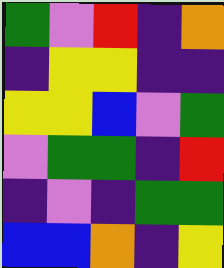[["green", "violet", "red", "indigo", "orange"], ["indigo", "yellow", "yellow", "indigo", "indigo"], ["yellow", "yellow", "blue", "violet", "green"], ["violet", "green", "green", "indigo", "red"], ["indigo", "violet", "indigo", "green", "green"], ["blue", "blue", "orange", "indigo", "yellow"]]